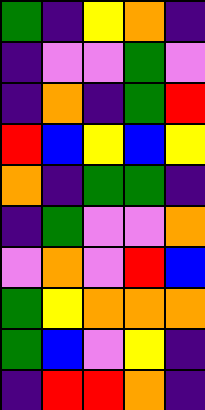[["green", "indigo", "yellow", "orange", "indigo"], ["indigo", "violet", "violet", "green", "violet"], ["indigo", "orange", "indigo", "green", "red"], ["red", "blue", "yellow", "blue", "yellow"], ["orange", "indigo", "green", "green", "indigo"], ["indigo", "green", "violet", "violet", "orange"], ["violet", "orange", "violet", "red", "blue"], ["green", "yellow", "orange", "orange", "orange"], ["green", "blue", "violet", "yellow", "indigo"], ["indigo", "red", "red", "orange", "indigo"]]